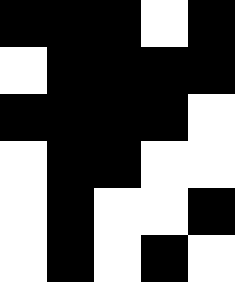[["black", "black", "black", "white", "black"], ["white", "black", "black", "black", "black"], ["black", "black", "black", "black", "white"], ["white", "black", "black", "white", "white"], ["white", "black", "white", "white", "black"], ["white", "black", "white", "black", "white"]]